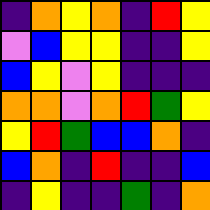[["indigo", "orange", "yellow", "orange", "indigo", "red", "yellow"], ["violet", "blue", "yellow", "yellow", "indigo", "indigo", "yellow"], ["blue", "yellow", "violet", "yellow", "indigo", "indigo", "indigo"], ["orange", "orange", "violet", "orange", "red", "green", "yellow"], ["yellow", "red", "green", "blue", "blue", "orange", "indigo"], ["blue", "orange", "indigo", "red", "indigo", "indigo", "blue"], ["indigo", "yellow", "indigo", "indigo", "green", "indigo", "orange"]]